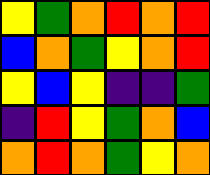[["yellow", "green", "orange", "red", "orange", "red"], ["blue", "orange", "green", "yellow", "orange", "red"], ["yellow", "blue", "yellow", "indigo", "indigo", "green"], ["indigo", "red", "yellow", "green", "orange", "blue"], ["orange", "red", "orange", "green", "yellow", "orange"]]